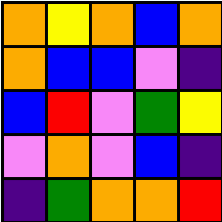[["orange", "yellow", "orange", "blue", "orange"], ["orange", "blue", "blue", "violet", "indigo"], ["blue", "red", "violet", "green", "yellow"], ["violet", "orange", "violet", "blue", "indigo"], ["indigo", "green", "orange", "orange", "red"]]